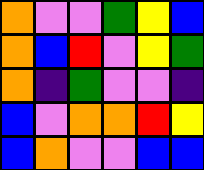[["orange", "violet", "violet", "green", "yellow", "blue"], ["orange", "blue", "red", "violet", "yellow", "green"], ["orange", "indigo", "green", "violet", "violet", "indigo"], ["blue", "violet", "orange", "orange", "red", "yellow"], ["blue", "orange", "violet", "violet", "blue", "blue"]]